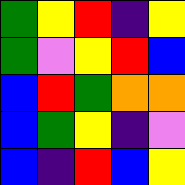[["green", "yellow", "red", "indigo", "yellow"], ["green", "violet", "yellow", "red", "blue"], ["blue", "red", "green", "orange", "orange"], ["blue", "green", "yellow", "indigo", "violet"], ["blue", "indigo", "red", "blue", "yellow"]]